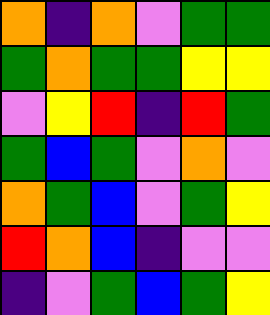[["orange", "indigo", "orange", "violet", "green", "green"], ["green", "orange", "green", "green", "yellow", "yellow"], ["violet", "yellow", "red", "indigo", "red", "green"], ["green", "blue", "green", "violet", "orange", "violet"], ["orange", "green", "blue", "violet", "green", "yellow"], ["red", "orange", "blue", "indigo", "violet", "violet"], ["indigo", "violet", "green", "blue", "green", "yellow"]]